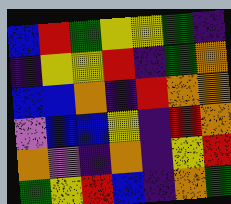[["blue", "red", "green", "yellow", "yellow", "green", "indigo"], ["indigo", "yellow", "yellow", "red", "indigo", "green", "orange"], ["blue", "blue", "orange", "indigo", "red", "orange", "orange"], ["violet", "blue", "blue", "yellow", "indigo", "red", "orange"], ["orange", "violet", "indigo", "orange", "indigo", "yellow", "red"], ["green", "yellow", "red", "blue", "indigo", "orange", "green"]]